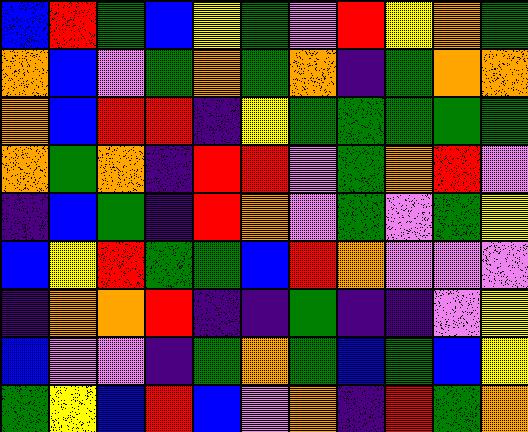[["blue", "red", "green", "blue", "yellow", "green", "violet", "red", "yellow", "orange", "green"], ["orange", "blue", "violet", "green", "orange", "green", "orange", "indigo", "green", "orange", "orange"], ["orange", "blue", "red", "red", "indigo", "yellow", "green", "green", "green", "green", "green"], ["orange", "green", "orange", "indigo", "red", "red", "violet", "green", "orange", "red", "violet"], ["indigo", "blue", "green", "indigo", "red", "orange", "violet", "green", "violet", "green", "yellow"], ["blue", "yellow", "red", "green", "green", "blue", "red", "orange", "violet", "violet", "violet"], ["indigo", "orange", "orange", "red", "indigo", "indigo", "green", "indigo", "indigo", "violet", "yellow"], ["blue", "violet", "violet", "indigo", "green", "orange", "green", "blue", "green", "blue", "yellow"], ["green", "yellow", "blue", "red", "blue", "violet", "orange", "indigo", "red", "green", "orange"]]